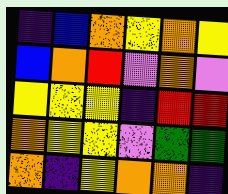[["indigo", "blue", "orange", "yellow", "orange", "yellow"], ["blue", "orange", "red", "violet", "orange", "violet"], ["yellow", "yellow", "yellow", "indigo", "red", "red"], ["orange", "yellow", "yellow", "violet", "green", "green"], ["orange", "indigo", "yellow", "orange", "orange", "indigo"]]